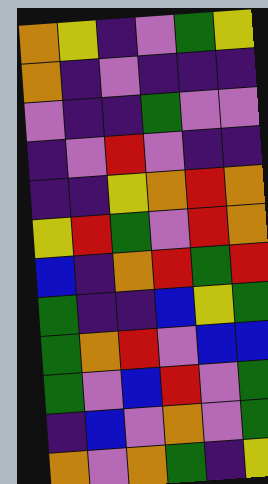[["orange", "yellow", "indigo", "violet", "green", "yellow"], ["orange", "indigo", "violet", "indigo", "indigo", "indigo"], ["violet", "indigo", "indigo", "green", "violet", "violet"], ["indigo", "violet", "red", "violet", "indigo", "indigo"], ["indigo", "indigo", "yellow", "orange", "red", "orange"], ["yellow", "red", "green", "violet", "red", "orange"], ["blue", "indigo", "orange", "red", "green", "red"], ["green", "indigo", "indigo", "blue", "yellow", "green"], ["green", "orange", "red", "violet", "blue", "blue"], ["green", "violet", "blue", "red", "violet", "green"], ["indigo", "blue", "violet", "orange", "violet", "green"], ["orange", "violet", "orange", "green", "indigo", "yellow"]]